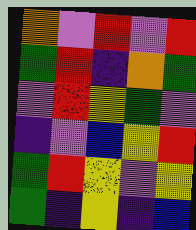[["orange", "violet", "red", "violet", "red"], ["green", "red", "indigo", "orange", "green"], ["violet", "red", "yellow", "green", "violet"], ["indigo", "violet", "blue", "yellow", "red"], ["green", "red", "yellow", "violet", "yellow"], ["green", "indigo", "yellow", "indigo", "blue"]]